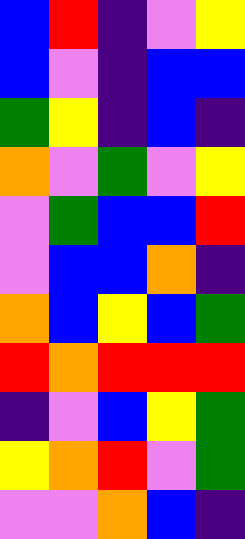[["blue", "red", "indigo", "violet", "yellow"], ["blue", "violet", "indigo", "blue", "blue"], ["green", "yellow", "indigo", "blue", "indigo"], ["orange", "violet", "green", "violet", "yellow"], ["violet", "green", "blue", "blue", "red"], ["violet", "blue", "blue", "orange", "indigo"], ["orange", "blue", "yellow", "blue", "green"], ["red", "orange", "red", "red", "red"], ["indigo", "violet", "blue", "yellow", "green"], ["yellow", "orange", "red", "violet", "green"], ["violet", "violet", "orange", "blue", "indigo"]]